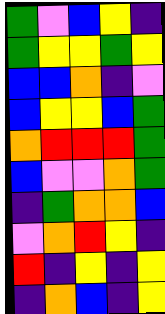[["green", "violet", "blue", "yellow", "indigo"], ["green", "yellow", "yellow", "green", "yellow"], ["blue", "blue", "orange", "indigo", "violet"], ["blue", "yellow", "yellow", "blue", "green"], ["orange", "red", "red", "red", "green"], ["blue", "violet", "violet", "orange", "green"], ["indigo", "green", "orange", "orange", "blue"], ["violet", "orange", "red", "yellow", "indigo"], ["red", "indigo", "yellow", "indigo", "yellow"], ["indigo", "orange", "blue", "indigo", "yellow"]]